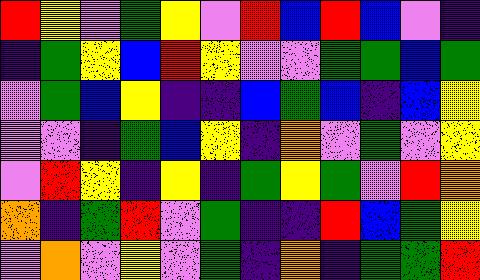[["red", "yellow", "violet", "green", "yellow", "violet", "red", "blue", "red", "blue", "violet", "indigo"], ["indigo", "green", "yellow", "blue", "red", "yellow", "violet", "violet", "green", "green", "blue", "green"], ["violet", "green", "blue", "yellow", "indigo", "indigo", "blue", "green", "blue", "indigo", "blue", "yellow"], ["violet", "violet", "indigo", "green", "blue", "yellow", "indigo", "orange", "violet", "green", "violet", "yellow"], ["violet", "red", "yellow", "indigo", "yellow", "indigo", "green", "yellow", "green", "violet", "red", "orange"], ["orange", "indigo", "green", "red", "violet", "green", "indigo", "indigo", "red", "blue", "green", "yellow"], ["violet", "orange", "violet", "yellow", "violet", "green", "indigo", "orange", "indigo", "green", "green", "red"]]